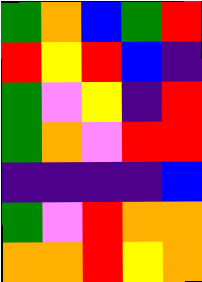[["green", "orange", "blue", "green", "red"], ["red", "yellow", "red", "blue", "indigo"], ["green", "violet", "yellow", "indigo", "red"], ["green", "orange", "violet", "red", "red"], ["indigo", "indigo", "indigo", "indigo", "blue"], ["green", "violet", "red", "orange", "orange"], ["orange", "orange", "red", "yellow", "orange"]]